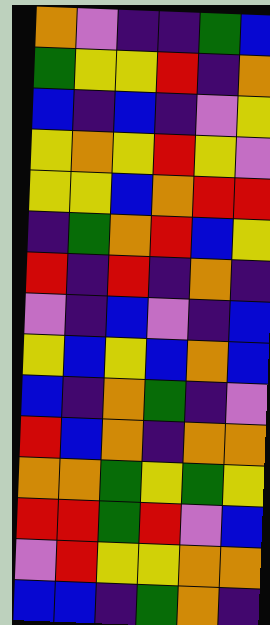[["orange", "violet", "indigo", "indigo", "green", "blue"], ["green", "yellow", "yellow", "red", "indigo", "orange"], ["blue", "indigo", "blue", "indigo", "violet", "yellow"], ["yellow", "orange", "yellow", "red", "yellow", "violet"], ["yellow", "yellow", "blue", "orange", "red", "red"], ["indigo", "green", "orange", "red", "blue", "yellow"], ["red", "indigo", "red", "indigo", "orange", "indigo"], ["violet", "indigo", "blue", "violet", "indigo", "blue"], ["yellow", "blue", "yellow", "blue", "orange", "blue"], ["blue", "indigo", "orange", "green", "indigo", "violet"], ["red", "blue", "orange", "indigo", "orange", "orange"], ["orange", "orange", "green", "yellow", "green", "yellow"], ["red", "red", "green", "red", "violet", "blue"], ["violet", "red", "yellow", "yellow", "orange", "orange"], ["blue", "blue", "indigo", "green", "orange", "indigo"]]